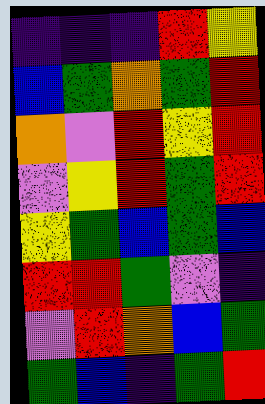[["indigo", "indigo", "indigo", "red", "yellow"], ["blue", "green", "orange", "green", "red"], ["orange", "violet", "red", "yellow", "red"], ["violet", "yellow", "red", "green", "red"], ["yellow", "green", "blue", "green", "blue"], ["red", "red", "green", "violet", "indigo"], ["violet", "red", "orange", "blue", "green"], ["green", "blue", "indigo", "green", "red"]]